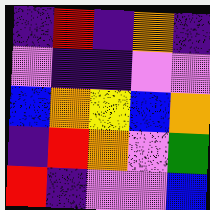[["indigo", "red", "indigo", "orange", "indigo"], ["violet", "indigo", "indigo", "violet", "violet"], ["blue", "orange", "yellow", "blue", "orange"], ["indigo", "red", "orange", "violet", "green"], ["red", "indigo", "violet", "violet", "blue"]]